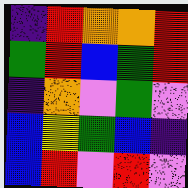[["indigo", "red", "orange", "orange", "red"], ["green", "red", "blue", "green", "red"], ["indigo", "orange", "violet", "green", "violet"], ["blue", "yellow", "green", "blue", "indigo"], ["blue", "red", "violet", "red", "violet"]]